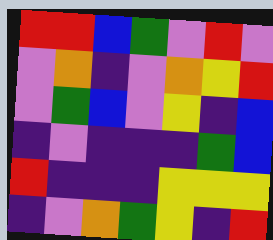[["red", "red", "blue", "green", "violet", "red", "violet"], ["violet", "orange", "indigo", "violet", "orange", "yellow", "red"], ["violet", "green", "blue", "violet", "yellow", "indigo", "blue"], ["indigo", "violet", "indigo", "indigo", "indigo", "green", "blue"], ["red", "indigo", "indigo", "indigo", "yellow", "yellow", "yellow"], ["indigo", "violet", "orange", "green", "yellow", "indigo", "red"]]